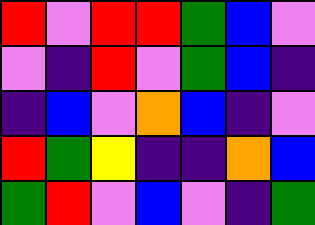[["red", "violet", "red", "red", "green", "blue", "violet"], ["violet", "indigo", "red", "violet", "green", "blue", "indigo"], ["indigo", "blue", "violet", "orange", "blue", "indigo", "violet"], ["red", "green", "yellow", "indigo", "indigo", "orange", "blue"], ["green", "red", "violet", "blue", "violet", "indigo", "green"]]